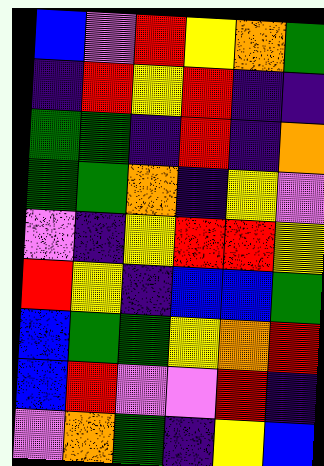[["blue", "violet", "red", "yellow", "orange", "green"], ["indigo", "red", "yellow", "red", "indigo", "indigo"], ["green", "green", "indigo", "red", "indigo", "orange"], ["green", "green", "orange", "indigo", "yellow", "violet"], ["violet", "indigo", "yellow", "red", "red", "yellow"], ["red", "yellow", "indigo", "blue", "blue", "green"], ["blue", "green", "green", "yellow", "orange", "red"], ["blue", "red", "violet", "violet", "red", "indigo"], ["violet", "orange", "green", "indigo", "yellow", "blue"]]